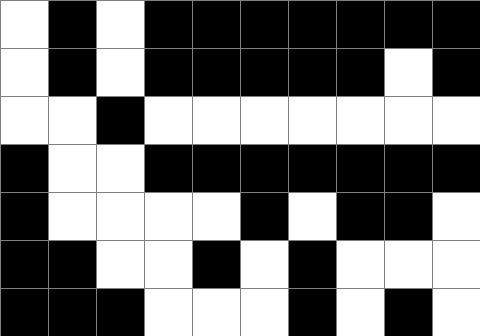[["white", "black", "white", "black", "black", "black", "black", "black", "black", "black"], ["white", "black", "white", "black", "black", "black", "black", "black", "white", "black"], ["white", "white", "black", "white", "white", "white", "white", "white", "white", "white"], ["black", "white", "white", "black", "black", "black", "black", "black", "black", "black"], ["black", "white", "white", "white", "white", "black", "white", "black", "black", "white"], ["black", "black", "white", "white", "black", "white", "black", "white", "white", "white"], ["black", "black", "black", "white", "white", "white", "black", "white", "black", "white"]]